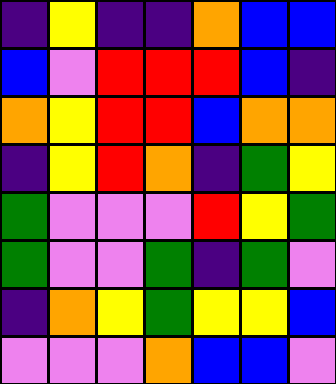[["indigo", "yellow", "indigo", "indigo", "orange", "blue", "blue"], ["blue", "violet", "red", "red", "red", "blue", "indigo"], ["orange", "yellow", "red", "red", "blue", "orange", "orange"], ["indigo", "yellow", "red", "orange", "indigo", "green", "yellow"], ["green", "violet", "violet", "violet", "red", "yellow", "green"], ["green", "violet", "violet", "green", "indigo", "green", "violet"], ["indigo", "orange", "yellow", "green", "yellow", "yellow", "blue"], ["violet", "violet", "violet", "orange", "blue", "blue", "violet"]]